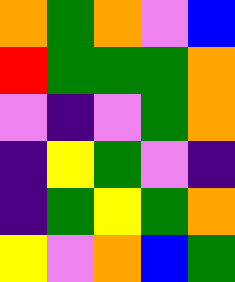[["orange", "green", "orange", "violet", "blue"], ["red", "green", "green", "green", "orange"], ["violet", "indigo", "violet", "green", "orange"], ["indigo", "yellow", "green", "violet", "indigo"], ["indigo", "green", "yellow", "green", "orange"], ["yellow", "violet", "orange", "blue", "green"]]